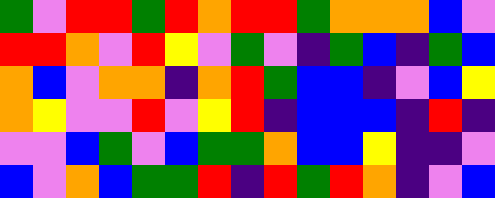[["green", "violet", "red", "red", "green", "red", "orange", "red", "red", "green", "orange", "orange", "orange", "blue", "violet"], ["red", "red", "orange", "violet", "red", "yellow", "violet", "green", "violet", "indigo", "green", "blue", "indigo", "green", "blue"], ["orange", "blue", "violet", "orange", "orange", "indigo", "orange", "red", "green", "blue", "blue", "indigo", "violet", "blue", "yellow"], ["orange", "yellow", "violet", "violet", "red", "violet", "yellow", "red", "indigo", "blue", "blue", "blue", "indigo", "red", "indigo"], ["violet", "violet", "blue", "green", "violet", "blue", "green", "green", "orange", "blue", "blue", "yellow", "indigo", "indigo", "violet"], ["blue", "violet", "orange", "blue", "green", "green", "red", "indigo", "red", "green", "red", "orange", "indigo", "violet", "blue"]]